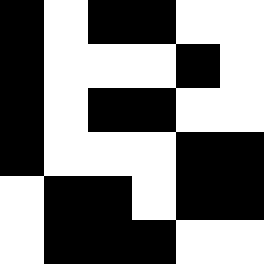[["black", "white", "black", "black", "white", "white"], ["black", "white", "white", "white", "black", "white"], ["black", "white", "black", "black", "white", "white"], ["black", "white", "white", "white", "black", "black"], ["white", "black", "black", "white", "black", "black"], ["white", "black", "black", "black", "white", "white"]]